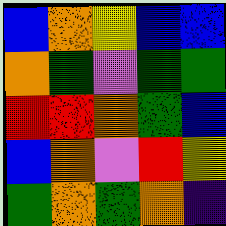[["blue", "orange", "yellow", "blue", "blue"], ["orange", "green", "violet", "green", "green"], ["red", "red", "orange", "green", "blue"], ["blue", "orange", "violet", "red", "yellow"], ["green", "orange", "green", "orange", "indigo"]]